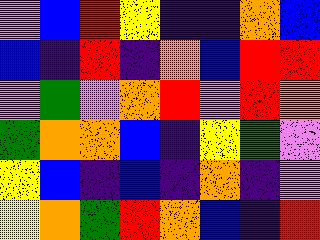[["violet", "blue", "red", "yellow", "indigo", "indigo", "orange", "blue"], ["blue", "indigo", "red", "indigo", "orange", "blue", "red", "red"], ["violet", "green", "violet", "orange", "red", "violet", "red", "orange"], ["green", "orange", "orange", "blue", "indigo", "yellow", "green", "violet"], ["yellow", "blue", "indigo", "blue", "indigo", "orange", "indigo", "violet"], ["yellow", "orange", "green", "red", "orange", "blue", "indigo", "red"]]